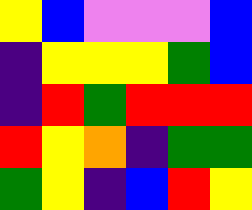[["yellow", "blue", "violet", "violet", "violet", "blue"], ["indigo", "yellow", "yellow", "yellow", "green", "blue"], ["indigo", "red", "green", "red", "red", "red"], ["red", "yellow", "orange", "indigo", "green", "green"], ["green", "yellow", "indigo", "blue", "red", "yellow"]]